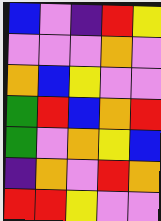[["blue", "violet", "indigo", "red", "yellow"], ["violet", "violet", "violet", "orange", "violet"], ["orange", "blue", "yellow", "violet", "violet"], ["green", "red", "blue", "orange", "red"], ["green", "violet", "orange", "yellow", "blue"], ["indigo", "orange", "violet", "red", "orange"], ["red", "red", "yellow", "violet", "violet"]]